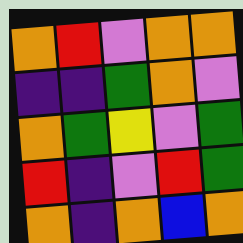[["orange", "red", "violet", "orange", "orange"], ["indigo", "indigo", "green", "orange", "violet"], ["orange", "green", "yellow", "violet", "green"], ["red", "indigo", "violet", "red", "green"], ["orange", "indigo", "orange", "blue", "orange"]]